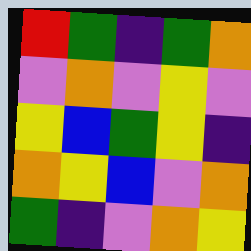[["red", "green", "indigo", "green", "orange"], ["violet", "orange", "violet", "yellow", "violet"], ["yellow", "blue", "green", "yellow", "indigo"], ["orange", "yellow", "blue", "violet", "orange"], ["green", "indigo", "violet", "orange", "yellow"]]